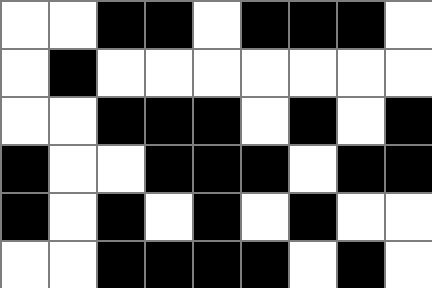[["white", "white", "black", "black", "white", "black", "black", "black", "white"], ["white", "black", "white", "white", "white", "white", "white", "white", "white"], ["white", "white", "black", "black", "black", "white", "black", "white", "black"], ["black", "white", "white", "black", "black", "black", "white", "black", "black"], ["black", "white", "black", "white", "black", "white", "black", "white", "white"], ["white", "white", "black", "black", "black", "black", "white", "black", "white"]]